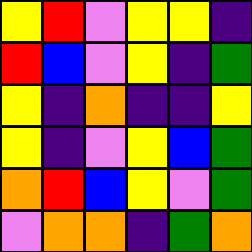[["yellow", "red", "violet", "yellow", "yellow", "indigo"], ["red", "blue", "violet", "yellow", "indigo", "green"], ["yellow", "indigo", "orange", "indigo", "indigo", "yellow"], ["yellow", "indigo", "violet", "yellow", "blue", "green"], ["orange", "red", "blue", "yellow", "violet", "green"], ["violet", "orange", "orange", "indigo", "green", "orange"]]